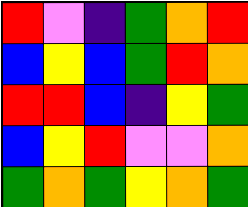[["red", "violet", "indigo", "green", "orange", "red"], ["blue", "yellow", "blue", "green", "red", "orange"], ["red", "red", "blue", "indigo", "yellow", "green"], ["blue", "yellow", "red", "violet", "violet", "orange"], ["green", "orange", "green", "yellow", "orange", "green"]]